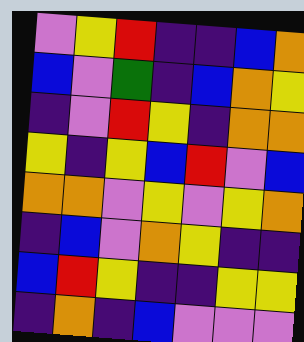[["violet", "yellow", "red", "indigo", "indigo", "blue", "orange"], ["blue", "violet", "green", "indigo", "blue", "orange", "yellow"], ["indigo", "violet", "red", "yellow", "indigo", "orange", "orange"], ["yellow", "indigo", "yellow", "blue", "red", "violet", "blue"], ["orange", "orange", "violet", "yellow", "violet", "yellow", "orange"], ["indigo", "blue", "violet", "orange", "yellow", "indigo", "indigo"], ["blue", "red", "yellow", "indigo", "indigo", "yellow", "yellow"], ["indigo", "orange", "indigo", "blue", "violet", "violet", "violet"]]